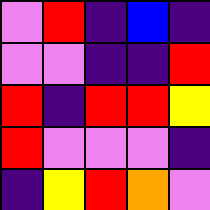[["violet", "red", "indigo", "blue", "indigo"], ["violet", "violet", "indigo", "indigo", "red"], ["red", "indigo", "red", "red", "yellow"], ["red", "violet", "violet", "violet", "indigo"], ["indigo", "yellow", "red", "orange", "violet"]]